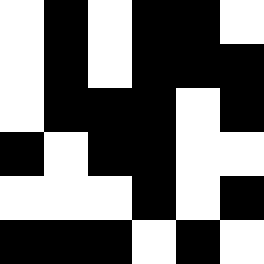[["white", "black", "white", "black", "black", "white"], ["white", "black", "white", "black", "black", "black"], ["white", "black", "black", "black", "white", "black"], ["black", "white", "black", "black", "white", "white"], ["white", "white", "white", "black", "white", "black"], ["black", "black", "black", "white", "black", "white"]]